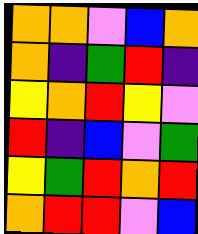[["orange", "orange", "violet", "blue", "orange"], ["orange", "indigo", "green", "red", "indigo"], ["yellow", "orange", "red", "yellow", "violet"], ["red", "indigo", "blue", "violet", "green"], ["yellow", "green", "red", "orange", "red"], ["orange", "red", "red", "violet", "blue"]]